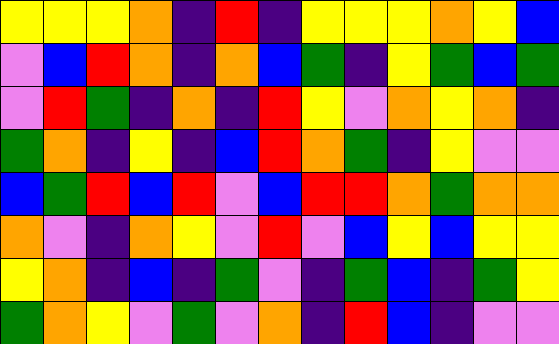[["yellow", "yellow", "yellow", "orange", "indigo", "red", "indigo", "yellow", "yellow", "yellow", "orange", "yellow", "blue"], ["violet", "blue", "red", "orange", "indigo", "orange", "blue", "green", "indigo", "yellow", "green", "blue", "green"], ["violet", "red", "green", "indigo", "orange", "indigo", "red", "yellow", "violet", "orange", "yellow", "orange", "indigo"], ["green", "orange", "indigo", "yellow", "indigo", "blue", "red", "orange", "green", "indigo", "yellow", "violet", "violet"], ["blue", "green", "red", "blue", "red", "violet", "blue", "red", "red", "orange", "green", "orange", "orange"], ["orange", "violet", "indigo", "orange", "yellow", "violet", "red", "violet", "blue", "yellow", "blue", "yellow", "yellow"], ["yellow", "orange", "indigo", "blue", "indigo", "green", "violet", "indigo", "green", "blue", "indigo", "green", "yellow"], ["green", "orange", "yellow", "violet", "green", "violet", "orange", "indigo", "red", "blue", "indigo", "violet", "violet"]]